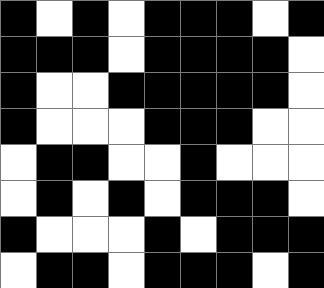[["black", "white", "black", "white", "black", "black", "black", "white", "black"], ["black", "black", "black", "white", "black", "black", "black", "black", "white"], ["black", "white", "white", "black", "black", "black", "black", "black", "white"], ["black", "white", "white", "white", "black", "black", "black", "white", "white"], ["white", "black", "black", "white", "white", "black", "white", "white", "white"], ["white", "black", "white", "black", "white", "black", "black", "black", "white"], ["black", "white", "white", "white", "black", "white", "black", "black", "black"], ["white", "black", "black", "white", "black", "black", "black", "white", "black"]]